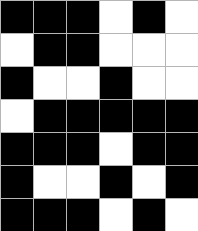[["black", "black", "black", "white", "black", "white"], ["white", "black", "black", "white", "white", "white"], ["black", "white", "white", "black", "white", "white"], ["white", "black", "black", "black", "black", "black"], ["black", "black", "black", "white", "black", "black"], ["black", "white", "white", "black", "white", "black"], ["black", "black", "black", "white", "black", "white"]]